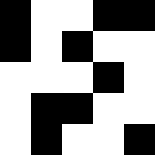[["black", "white", "white", "black", "black"], ["black", "white", "black", "white", "white"], ["white", "white", "white", "black", "white"], ["white", "black", "black", "white", "white"], ["white", "black", "white", "white", "black"]]